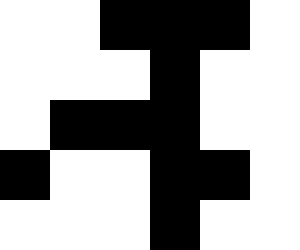[["white", "white", "black", "black", "black", "white"], ["white", "white", "white", "black", "white", "white"], ["white", "black", "black", "black", "white", "white"], ["black", "white", "white", "black", "black", "white"], ["white", "white", "white", "black", "white", "white"]]